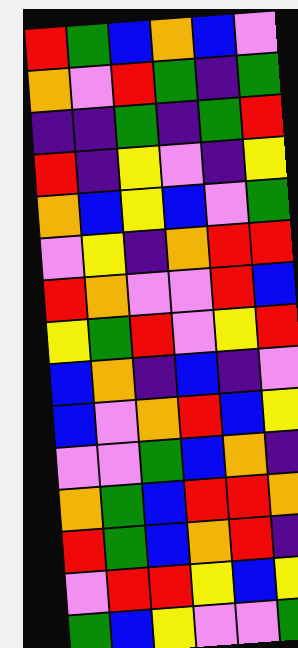[["red", "green", "blue", "orange", "blue", "violet"], ["orange", "violet", "red", "green", "indigo", "green"], ["indigo", "indigo", "green", "indigo", "green", "red"], ["red", "indigo", "yellow", "violet", "indigo", "yellow"], ["orange", "blue", "yellow", "blue", "violet", "green"], ["violet", "yellow", "indigo", "orange", "red", "red"], ["red", "orange", "violet", "violet", "red", "blue"], ["yellow", "green", "red", "violet", "yellow", "red"], ["blue", "orange", "indigo", "blue", "indigo", "violet"], ["blue", "violet", "orange", "red", "blue", "yellow"], ["violet", "violet", "green", "blue", "orange", "indigo"], ["orange", "green", "blue", "red", "red", "orange"], ["red", "green", "blue", "orange", "red", "indigo"], ["violet", "red", "red", "yellow", "blue", "yellow"], ["green", "blue", "yellow", "violet", "violet", "green"]]